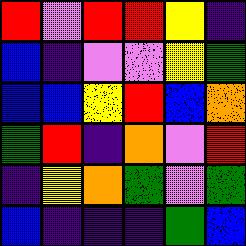[["red", "violet", "red", "red", "yellow", "indigo"], ["blue", "indigo", "violet", "violet", "yellow", "green"], ["blue", "blue", "yellow", "red", "blue", "orange"], ["green", "red", "indigo", "orange", "violet", "red"], ["indigo", "yellow", "orange", "green", "violet", "green"], ["blue", "indigo", "indigo", "indigo", "green", "blue"]]